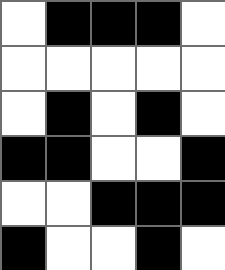[["white", "black", "black", "black", "white"], ["white", "white", "white", "white", "white"], ["white", "black", "white", "black", "white"], ["black", "black", "white", "white", "black"], ["white", "white", "black", "black", "black"], ["black", "white", "white", "black", "white"]]